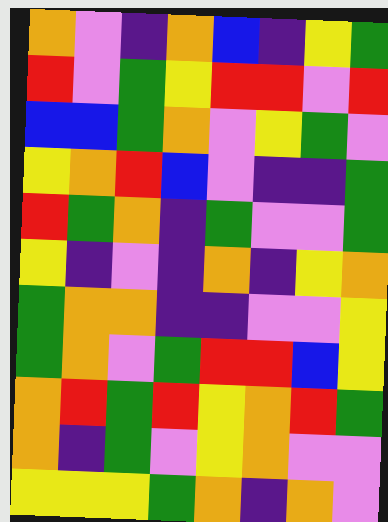[["orange", "violet", "indigo", "orange", "blue", "indigo", "yellow", "green"], ["red", "violet", "green", "yellow", "red", "red", "violet", "red"], ["blue", "blue", "green", "orange", "violet", "yellow", "green", "violet"], ["yellow", "orange", "red", "blue", "violet", "indigo", "indigo", "green"], ["red", "green", "orange", "indigo", "green", "violet", "violet", "green"], ["yellow", "indigo", "violet", "indigo", "orange", "indigo", "yellow", "orange"], ["green", "orange", "orange", "indigo", "indigo", "violet", "violet", "yellow"], ["green", "orange", "violet", "green", "red", "red", "blue", "yellow"], ["orange", "red", "green", "red", "yellow", "orange", "red", "green"], ["orange", "indigo", "green", "violet", "yellow", "orange", "violet", "violet"], ["yellow", "yellow", "yellow", "green", "orange", "indigo", "orange", "violet"]]